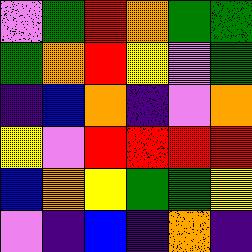[["violet", "green", "red", "orange", "green", "green"], ["green", "orange", "red", "yellow", "violet", "green"], ["indigo", "blue", "orange", "indigo", "violet", "orange"], ["yellow", "violet", "red", "red", "red", "red"], ["blue", "orange", "yellow", "green", "green", "yellow"], ["violet", "indigo", "blue", "indigo", "orange", "indigo"]]